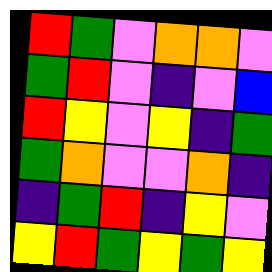[["red", "green", "violet", "orange", "orange", "violet"], ["green", "red", "violet", "indigo", "violet", "blue"], ["red", "yellow", "violet", "yellow", "indigo", "green"], ["green", "orange", "violet", "violet", "orange", "indigo"], ["indigo", "green", "red", "indigo", "yellow", "violet"], ["yellow", "red", "green", "yellow", "green", "yellow"]]